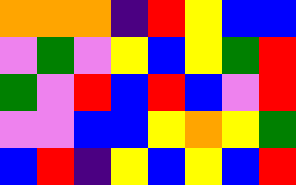[["orange", "orange", "orange", "indigo", "red", "yellow", "blue", "blue"], ["violet", "green", "violet", "yellow", "blue", "yellow", "green", "red"], ["green", "violet", "red", "blue", "red", "blue", "violet", "red"], ["violet", "violet", "blue", "blue", "yellow", "orange", "yellow", "green"], ["blue", "red", "indigo", "yellow", "blue", "yellow", "blue", "red"]]